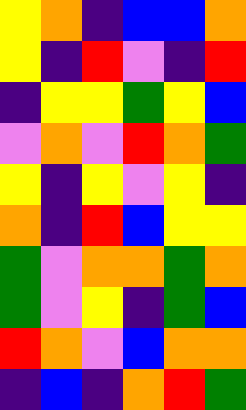[["yellow", "orange", "indigo", "blue", "blue", "orange"], ["yellow", "indigo", "red", "violet", "indigo", "red"], ["indigo", "yellow", "yellow", "green", "yellow", "blue"], ["violet", "orange", "violet", "red", "orange", "green"], ["yellow", "indigo", "yellow", "violet", "yellow", "indigo"], ["orange", "indigo", "red", "blue", "yellow", "yellow"], ["green", "violet", "orange", "orange", "green", "orange"], ["green", "violet", "yellow", "indigo", "green", "blue"], ["red", "orange", "violet", "blue", "orange", "orange"], ["indigo", "blue", "indigo", "orange", "red", "green"]]